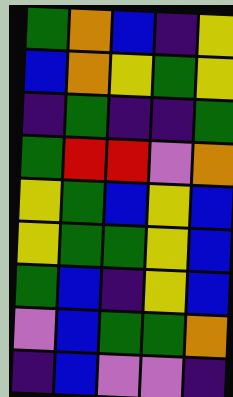[["green", "orange", "blue", "indigo", "yellow"], ["blue", "orange", "yellow", "green", "yellow"], ["indigo", "green", "indigo", "indigo", "green"], ["green", "red", "red", "violet", "orange"], ["yellow", "green", "blue", "yellow", "blue"], ["yellow", "green", "green", "yellow", "blue"], ["green", "blue", "indigo", "yellow", "blue"], ["violet", "blue", "green", "green", "orange"], ["indigo", "blue", "violet", "violet", "indigo"]]